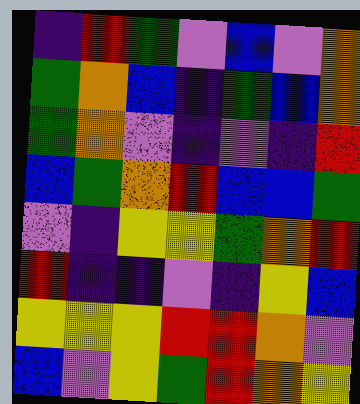[["indigo", "red", "green", "violet", "blue", "violet", "orange"], ["green", "orange", "blue", "indigo", "green", "blue", "orange"], ["green", "orange", "violet", "indigo", "violet", "indigo", "red"], ["blue", "green", "orange", "red", "blue", "blue", "green"], ["violet", "indigo", "yellow", "yellow", "green", "orange", "red"], ["red", "indigo", "indigo", "violet", "indigo", "yellow", "blue"], ["yellow", "yellow", "yellow", "red", "red", "orange", "violet"], ["blue", "violet", "yellow", "green", "red", "orange", "yellow"]]